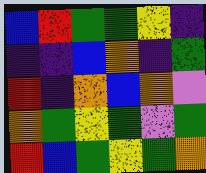[["blue", "red", "green", "green", "yellow", "indigo"], ["indigo", "indigo", "blue", "orange", "indigo", "green"], ["red", "indigo", "orange", "blue", "orange", "violet"], ["orange", "green", "yellow", "green", "violet", "green"], ["red", "blue", "green", "yellow", "green", "orange"]]